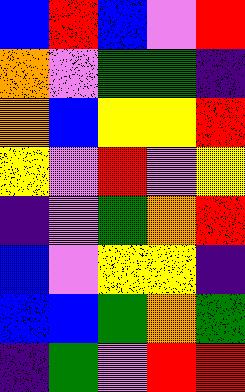[["blue", "red", "blue", "violet", "red"], ["orange", "violet", "green", "green", "indigo"], ["orange", "blue", "yellow", "yellow", "red"], ["yellow", "violet", "red", "violet", "yellow"], ["indigo", "violet", "green", "orange", "red"], ["blue", "violet", "yellow", "yellow", "indigo"], ["blue", "blue", "green", "orange", "green"], ["indigo", "green", "violet", "red", "red"]]